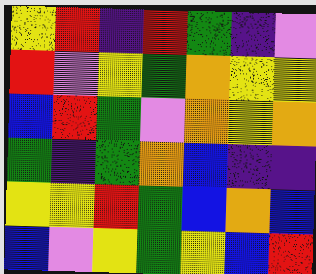[["yellow", "red", "indigo", "red", "green", "indigo", "violet"], ["red", "violet", "yellow", "green", "orange", "yellow", "yellow"], ["blue", "red", "green", "violet", "orange", "yellow", "orange"], ["green", "indigo", "green", "orange", "blue", "indigo", "indigo"], ["yellow", "yellow", "red", "green", "blue", "orange", "blue"], ["blue", "violet", "yellow", "green", "yellow", "blue", "red"]]